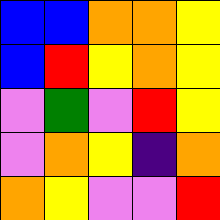[["blue", "blue", "orange", "orange", "yellow"], ["blue", "red", "yellow", "orange", "yellow"], ["violet", "green", "violet", "red", "yellow"], ["violet", "orange", "yellow", "indigo", "orange"], ["orange", "yellow", "violet", "violet", "red"]]